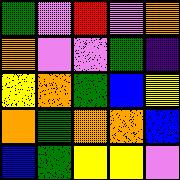[["green", "violet", "red", "violet", "orange"], ["orange", "violet", "violet", "green", "indigo"], ["yellow", "orange", "green", "blue", "yellow"], ["orange", "green", "orange", "orange", "blue"], ["blue", "green", "yellow", "yellow", "violet"]]